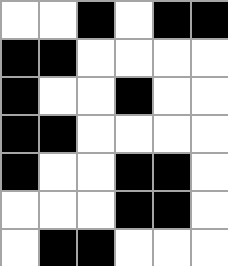[["white", "white", "black", "white", "black", "black"], ["black", "black", "white", "white", "white", "white"], ["black", "white", "white", "black", "white", "white"], ["black", "black", "white", "white", "white", "white"], ["black", "white", "white", "black", "black", "white"], ["white", "white", "white", "black", "black", "white"], ["white", "black", "black", "white", "white", "white"]]